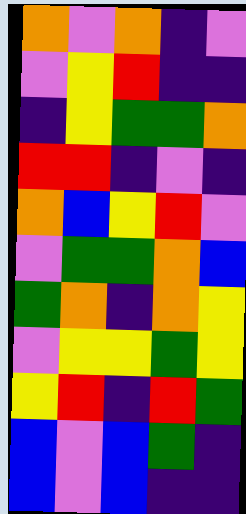[["orange", "violet", "orange", "indigo", "violet"], ["violet", "yellow", "red", "indigo", "indigo"], ["indigo", "yellow", "green", "green", "orange"], ["red", "red", "indigo", "violet", "indigo"], ["orange", "blue", "yellow", "red", "violet"], ["violet", "green", "green", "orange", "blue"], ["green", "orange", "indigo", "orange", "yellow"], ["violet", "yellow", "yellow", "green", "yellow"], ["yellow", "red", "indigo", "red", "green"], ["blue", "violet", "blue", "green", "indigo"], ["blue", "violet", "blue", "indigo", "indigo"]]